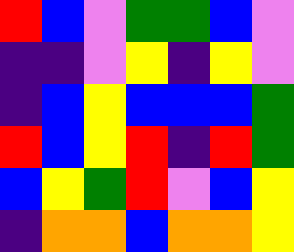[["red", "blue", "violet", "green", "green", "blue", "violet"], ["indigo", "indigo", "violet", "yellow", "indigo", "yellow", "violet"], ["indigo", "blue", "yellow", "blue", "blue", "blue", "green"], ["red", "blue", "yellow", "red", "indigo", "red", "green"], ["blue", "yellow", "green", "red", "violet", "blue", "yellow"], ["indigo", "orange", "orange", "blue", "orange", "orange", "yellow"]]